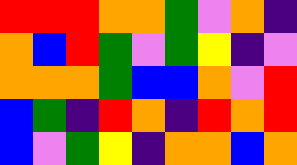[["red", "red", "red", "orange", "orange", "green", "violet", "orange", "indigo"], ["orange", "blue", "red", "green", "violet", "green", "yellow", "indigo", "violet"], ["orange", "orange", "orange", "green", "blue", "blue", "orange", "violet", "red"], ["blue", "green", "indigo", "red", "orange", "indigo", "red", "orange", "red"], ["blue", "violet", "green", "yellow", "indigo", "orange", "orange", "blue", "orange"]]